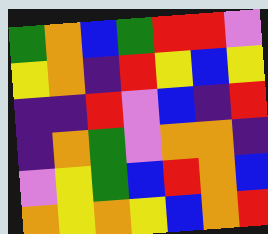[["green", "orange", "blue", "green", "red", "red", "violet"], ["yellow", "orange", "indigo", "red", "yellow", "blue", "yellow"], ["indigo", "indigo", "red", "violet", "blue", "indigo", "red"], ["indigo", "orange", "green", "violet", "orange", "orange", "indigo"], ["violet", "yellow", "green", "blue", "red", "orange", "blue"], ["orange", "yellow", "orange", "yellow", "blue", "orange", "red"]]